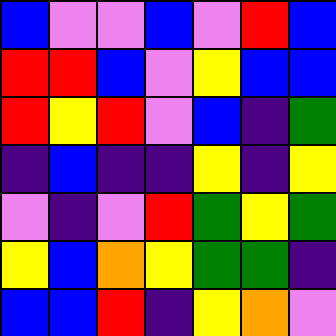[["blue", "violet", "violet", "blue", "violet", "red", "blue"], ["red", "red", "blue", "violet", "yellow", "blue", "blue"], ["red", "yellow", "red", "violet", "blue", "indigo", "green"], ["indigo", "blue", "indigo", "indigo", "yellow", "indigo", "yellow"], ["violet", "indigo", "violet", "red", "green", "yellow", "green"], ["yellow", "blue", "orange", "yellow", "green", "green", "indigo"], ["blue", "blue", "red", "indigo", "yellow", "orange", "violet"]]